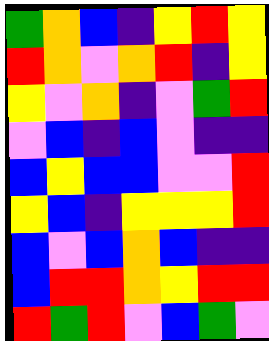[["green", "orange", "blue", "indigo", "yellow", "red", "yellow"], ["red", "orange", "violet", "orange", "red", "indigo", "yellow"], ["yellow", "violet", "orange", "indigo", "violet", "green", "red"], ["violet", "blue", "indigo", "blue", "violet", "indigo", "indigo"], ["blue", "yellow", "blue", "blue", "violet", "violet", "red"], ["yellow", "blue", "indigo", "yellow", "yellow", "yellow", "red"], ["blue", "violet", "blue", "orange", "blue", "indigo", "indigo"], ["blue", "red", "red", "orange", "yellow", "red", "red"], ["red", "green", "red", "violet", "blue", "green", "violet"]]